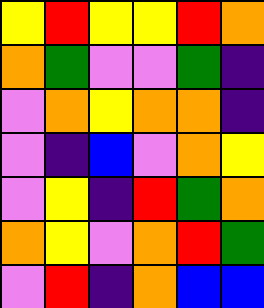[["yellow", "red", "yellow", "yellow", "red", "orange"], ["orange", "green", "violet", "violet", "green", "indigo"], ["violet", "orange", "yellow", "orange", "orange", "indigo"], ["violet", "indigo", "blue", "violet", "orange", "yellow"], ["violet", "yellow", "indigo", "red", "green", "orange"], ["orange", "yellow", "violet", "orange", "red", "green"], ["violet", "red", "indigo", "orange", "blue", "blue"]]